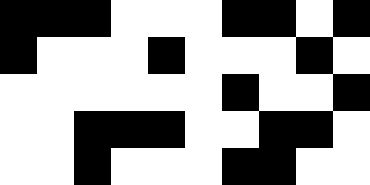[["black", "black", "black", "white", "white", "white", "black", "black", "white", "black"], ["black", "white", "white", "white", "black", "white", "white", "white", "black", "white"], ["white", "white", "white", "white", "white", "white", "black", "white", "white", "black"], ["white", "white", "black", "black", "black", "white", "white", "black", "black", "white"], ["white", "white", "black", "white", "white", "white", "black", "black", "white", "white"]]